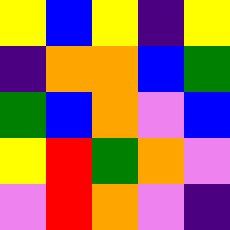[["yellow", "blue", "yellow", "indigo", "yellow"], ["indigo", "orange", "orange", "blue", "green"], ["green", "blue", "orange", "violet", "blue"], ["yellow", "red", "green", "orange", "violet"], ["violet", "red", "orange", "violet", "indigo"]]